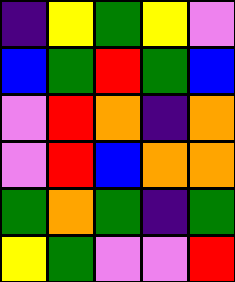[["indigo", "yellow", "green", "yellow", "violet"], ["blue", "green", "red", "green", "blue"], ["violet", "red", "orange", "indigo", "orange"], ["violet", "red", "blue", "orange", "orange"], ["green", "orange", "green", "indigo", "green"], ["yellow", "green", "violet", "violet", "red"]]